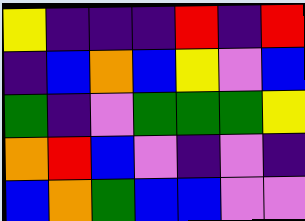[["yellow", "indigo", "indigo", "indigo", "red", "indigo", "red"], ["indigo", "blue", "orange", "blue", "yellow", "violet", "blue"], ["green", "indigo", "violet", "green", "green", "green", "yellow"], ["orange", "red", "blue", "violet", "indigo", "violet", "indigo"], ["blue", "orange", "green", "blue", "blue", "violet", "violet"]]